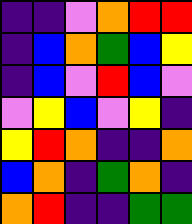[["indigo", "indigo", "violet", "orange", "red", "red"], ["indigo", "blue", "orange", "green", "blue", "yellow"], ["indigo", "blue", "violet", "red", "blue", "violet"], ["violet", "yellow", "blue", "violet", "yellow", "indigo"], ["yellow", "red", "orange", "indigo", "indigo", "orange"], ["blue", "orange", "indigo", "green", "orange", "indigo"], ["orange", "red", "indigo", "indigo", "green", "green"]]